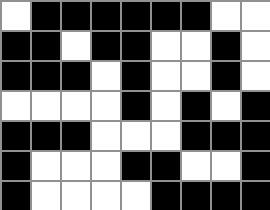[["white", "black", "black", "black", "black", "black", "black", "white", "white"], ["black", "black", "white", "black", "black", "white", "white", "black", "white"], ["black", "black", "black", "white", "black", "white", "white", "black", "white"], ["white", "white", "white", "white", "black", "white", "black", "white", "black"], ["black", "black", "black", "white", "white", "white", "black", "black", "black"], ["black", "white", "white", "white", "black", "black", "white", "white", "black"], ["black", "white", "white", "white", "white", "black", "black", "black", "black"]]